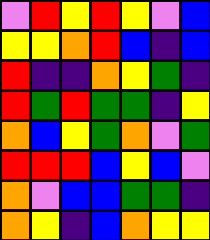[["violet", "red", "yellow", "red", "yellow", "violet", "blue"], ["yellow", "yellow", "orange", "red", "blue", "indigo", "blue"], ["red", "indigo", "indigo", "orange", "yellow", "green", "indigo"], ["red", "green", "red", "green", "green", "indigo", "yellow"], ["orange", "blue", "yellow", "green", "orange", "violet", "green"], ["red", "red", "red", "blue", "yellow", "blue", "violet"], ["orange", "violet", "blue", "blue", "green", "green", "indigo"], ["orange", "yellow", "indigo", "blue", "orange", "yellow", "yellow"]]